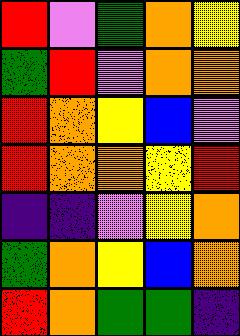[["red", "violet", "green", "orange", "yellow"], ["green", "red", "violet", "orange", "orange"], ["red", "orange", "yellow", "blue", "violet"], ["red", "orange", "orange", "yellow", "red"], ["indigo", "indigo", "violet", "yellow", "orange"], ["green", "orange", "yellow", "blue", "orange"], ["red", "orange", "green", "green", "indigo"]]